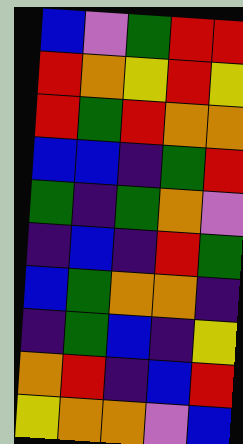[["blue", "violet", "green", "red", "red"], ["red", "orange", "yellow", "red", "yellow"], ["red", "green", "red", "orange", "orange"], ["blue", "blue", "indigo", "green", "red"], ["green", "indigo", "green", "orange", "violet"], ["indigo", "blue", "indigo", "red", "green"], ["blue", "green", "orange", "orange", "indigo"], ["indigo", "green", "blue", "indigo", "yellow"], ["orange", "red", "indigo", "blue", "red"], ["yellow", "orange", "orange", "violet", "blue"]]